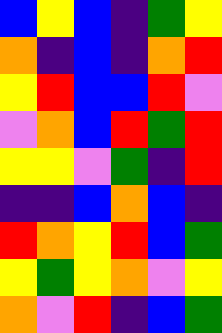[["blue", "yellow", "blue", "indigo", "green", "yellow"], ["orange", "indigo", "blue", "indigo", "orange", "red"], ["yellow", "red", "blue", "blue", "red", "violet"], ["violet", "orange", "blue", "red", "green", "red"], ["yellow", "yellow", "violet", "green", "indigo", "red"], ["indigo", "indigo", "blue", "orange", "blue", "indigo"], ["red", "orange", "yellow", "red", "blue", "green"], ["yellow", "green", "yellow", "orange", "violet", "yellow"], ["orange", "violet", "red", "indigo", "blue", "green"]]